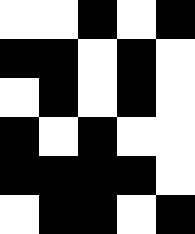[["white", "white", "black", "white", "black"], ["black", "black", "white", "black", "white"], ["white", "black", "white", "black", "white"], ["black", "white", "black", "white", "white"], ["black", "black", "black", "black", "white"], ["white", "black", "black", "white", "black"]]